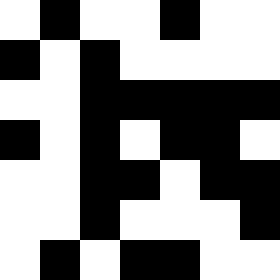[["white", "black", "white", "white", "black", "white", "white"], ["black", "white", "black", "white", "white", "white", "white"], ["white", "white", "black", "black", "black", "black", "black"], ["black", "white", "black", "white", "black", "black", "white"], ["white", "white", "black", "black", "white", "black", "black"], ["white", "white", "black", "white", "white", "white", "black"], ["white", "black", "white", "black", "black", "white", "white"]]